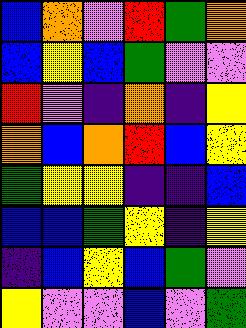[["blue", "orange", "violet", "red", "green", "orange"], ["blue", "yellow", "blue", "green", "violet", "violet"], ["red", "violet", "indigo", "orange", "indigo", "yellow"], ["orange", "blue", "orange", "red", "blue", "yellow"], ["green", "yellow", "yellow", "indigo", "indigo", "blue"], ["blue", "blue", "green", "yellow", "indigo", "yellow"], ["indigo", "blue", "yellow", "blue", "green", "violet"], ["yellow", "violet", "violet", "blue", "violet", "green"]]